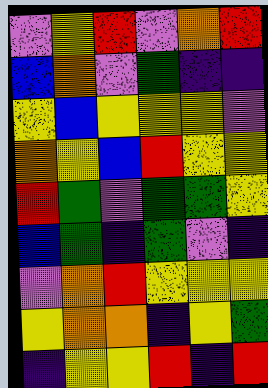[["violet", "yellow", "red", "violet", "orange", "red"], ["blue", "orange", "violet", "green", "indigo", "indigo"], ["yellow", "blue", "yellow", "yellow", "yellow", "violet"], ["orange", "yellow", "blue", "red", "yellow", "yellow"], ["red", "green", "violet", "green", "green", "yellow"], ["blue", "green", "indigo", "green", "violet", "indigo"], ["violet", "orange", "red", "yellow", "yellow", "yellow"], ["yellow", "orange", "orange", "indigo", "yellow", "green"], ["indigo", "yellow", "yellow", "red", "indigo", "red"]]